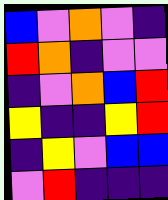[["blue", "violet", "orange", "violet", "indigo"], ["red", "orange", "indigo", "violet", "violet"], ["indigo", "violet", "orange", "blue", "red"], ["yellow", "indigo", "indigo", "yellow", "red"], ["indigo", "yellow", "violet", "blue", "blue"], ["violet", "red", "indigo", "indigo", "indigo"]]